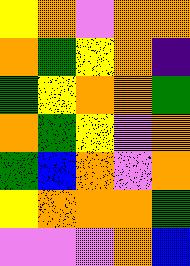[["yellow", "orange", "violet", "orange", "orange"], ["orange", "green", "yellow", "orange", "indigo"], ["green", "yellow", "orange", "orange", "green"], ["orange", "green", "yellow", "violet", "orange"], ["green", "blue", "orange", "violet", "orange"], ["yellow", "orange", "orange", "orange", "green"], ["violet", "violet", "violet", "orange", "blue"]]